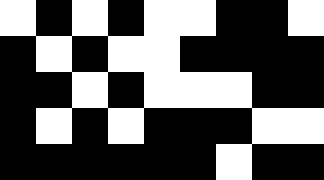[["white", "black", "white", "black", "white", "white", "black", "black", "white"], ["black", "white", "black", "white", "white", "black", "black", "black", "black"], ["black", "black", "white", "black", "white", "white", "white", "black", "black"], ["black", "white", "black", "white", "black", "black", "black", "white", "white"], ["black", "black", "black", "black", "black", "black", "white", "black", "black"]]